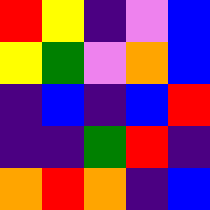[["red", "yellow", "indigo", "violet", "blue"], ["yellow", "green", "violet", "orange", "blue"], ["indigo", "blue", "indigo", "blue", "red"], ["indigo", "indigo", "green", "red", "indigo"], ["orange", "red", "orange", "indigo", "blue"]]